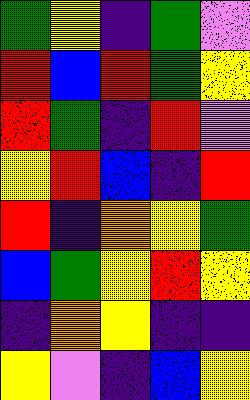[["green", "yellow", "indigo", "green", "violet"], ["red", "blue", "red", "green", "yellow"], ["red", "green", "indigo", "red", "violet"], ["yellow", "red", "blue", "indigo", "red"], ["red", "indigo", "orange", "yellow", "green"], ["blue", "green", "yellow", "red", "yellow"], ["indigo", "orange", "yellow", "indigo", "indigo"], ["yellow", "violet", "indigo", "blue", "yellow"]]